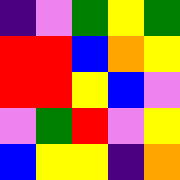[["indigo", "violet", "green", "yellow", "green"], ["red", "red", "blue", "orange", "yellow"], ["red", "red", "yellow", "blue", "violet"], ["violet", "green", "red", "violet", "yellow"], ["blue", "yellow", "yellow", "indigo", "orange"]]